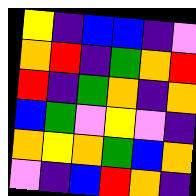[["yellow", "indigo", "blue", "blue", "indigo", "violet"], ["orange", "red", "indigo", "green", "orange", "red"], ["red", "indigo", "green", "orange", "indigo", "orange"], ["blue", "green", "violet", "yellow", "violet", "indigo"], ["orange", "yellow", "orange", "green", "blue", "orange"], ["violet", "indigo", "blue", "red", "orange", "indigo"]]